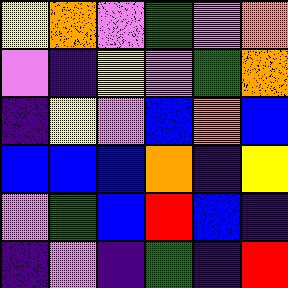[["yellow", "orange", "violet", "green", "violet", "orange"], ["violet", "indigo", "yellow", "violet", "green", "orange"], ["indigo", "yellow", "violet", "blue", "orange", "blue"], ["blue", "blue", "blue", "orange", "indigo", "yellow"], ["violet", "green", "blue", "red", "blue", "indigo"], ["indigo", "violet", "indigo", "green", "indigo", "red"]]